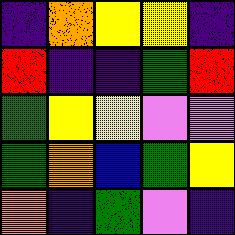[["indigo", "orange", "yellow", "yellow", "indigo"], ["red", "indigo", "indigo", "green", "red"], ["green", "yellow", "yellow", "violet", "violet"], ["green", "orange", "blue", "green", "yellow"], ["orange", "indigo", "green", "violet", "indigo"]]